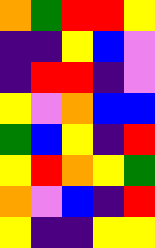[["orange", "green", "red", "red", "yellow"], ["indigo", "indigo", "yellow", "blue", "violet"], ["indigo", "red", "red", "indigo", "violet"], ["yellow", "violet", "orange", "blue", "blue"], ["green", "blue", "yellow", "indigo", "red"], ["yellow", "red", "orange", "yellow", "green"], ["orange", "violet", "blue", "indigo", "red"], ["yellow", "indigo", "indigo", "yellow", "yellow"]]